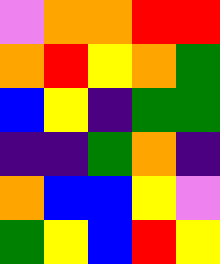[["violet", "orange", "orange", "red", "red"], ["orange", "red", "yellow", "orange", "green"], ["blue", "yellow", "indigo", "green", "green"], ["indigo", "indigo", "green", "orange", "indigo"], ["orange", "blue", "blue", "yellow", "violet"], ["green", "yellow", "blue", "red", "yellow"]]